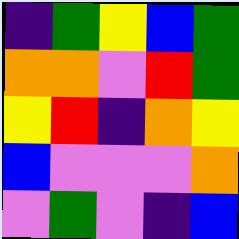[["indigo", "green", "yellow", "blue", "green"], ["orange", "orange", "violet", "red", "green"], ["yellow", "red", "indigo", "orange", "yellow"], ["blue", "violet", "violet", "violet", "orange"], ["violet", "green", "violet", "indigo", "blue"]]